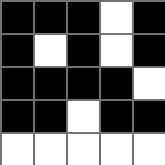[["black", "black", "black", "white", "black"], ["black", "white", "black", "white", "black"], ["black", "black", "black", "black", "white"], ["black", "black", "white", "black", "black"], ["white", "white", "white", "white", "white"]]